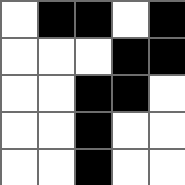[["white", "black", "black", "white", "black"], ["white", "white", "white", "black", "black"], ["white", "white", "black", "black", "white"], ["white", "white", "black", "white", "white"], ["white", "white", "black", "white", "white"]]